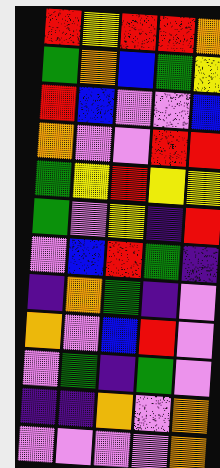[["red", "yellow", "red", "red", "orange"], ["green", "orange", "blue", "green", "yellow"], ["red", "blue", "violet", "violet", "blue"], ["orange", "violet", "violet", "red", "red"], ["green", "yellow", "red", "yellow", "yellow"], ["green", "violet", "yellow", "indigo", "red"], ["violet", "blue", "red", "green", "indigo"], ["indigo", "orange", "green", "indigo", "violet"], ["orange", "violet", "blue", "red", "violet"], ["violet", "green", "indigo", "green", "violet"], ["indigo", "indigo", "orange", "violet", "orange"], ["violet", "violet", "violet", "violet", "orange"]]